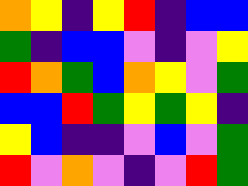[["orange", "yellow", "indigo", "yellow", "red", "indigo", "blue", "blue"], ["green", "indigo", "blue", "blue", "violet", "indigo", "violet", "yellow"], ["red", "orange", "green", "blue", "orange", "yellow", "violet", "green"], ["blue", "blue", "red", "green", "yellow", "green", "yellow", "indigo"], ["yellow", "blue", "indigo", "indigo", "violet", "blue", "violet", "green"], ["red", "violet", "orange", "violet", "indigo", "violet", "red", "green"]]